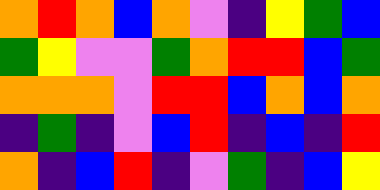[["orange", "red", "orange", "blue", "orange", "violet", "indigo", "yellow", "green", "blue"], ["green", "yellow", "violet", "violet", "green", "orange", "red", "red", "blue", "green"], ["orange", "orange", "orange", "violet", "red", "red", "blue", "orange", "blue", "orange"], ["indigo", "green", "indigo", "violet", "blue", "red", "indigo", "blue", "indigo", "red"], ["orange", "indigo", "blue", "red", "indigo", "violet", "green", "indigo", "blue", "yellow"]]